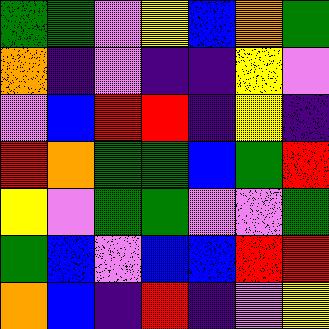[["green", "green", "violet", "yellow", "blue", "orange", "green"], ["orange", "indigo", "violet", "indigo", "indigo", "yellow", "violet"], ["violet", "blue", "red", "red", "indigo", "yellow", "indigo"], ["red", "orange", "green", "green", "blue", "green", "red"], ["yellow", "violet", "green", "green", "violet", "violet", "green"], ["green", "blue", "violet", "blue", "blue", "red", "red"], ["orange", "blue", "indigo", "red", "indigo", "violet", "yellow"]]